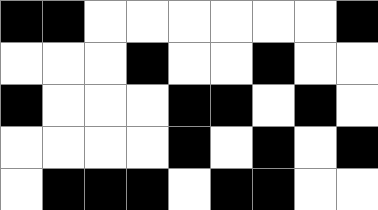[["black", "black", "white", "white", "white", "white", "white", "white", "black"], ["white", "white", "white", "black", "white", "white", "black", "white", "white"], ["black", "white", "white", "white", "black", "black", "white", "black", "white"], ["white", "white", "white", "white", "black", "white", "black", "white", "black"], ["white", "black", "black", "black", "white", "black", "black", "white", "white"]]